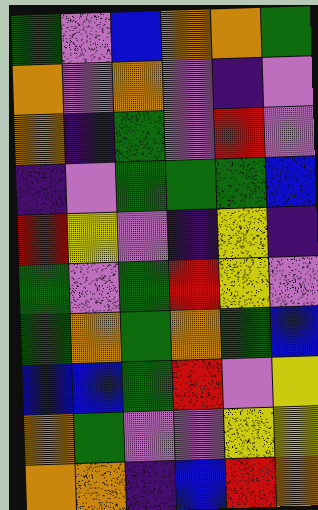[["green", "violet", "blue", "orange", "orange", "green"], ["orange", "violet", "orange", "violet", "indigo", "violet"], ["orange", "indigo", "green", "violet", "red", "violet"], ["indigo", "violet", "green", "green", "green", "blue"], ["red", "yellow", "violet", "indigo", "yellow", "indigo"], ["green", "violet", "green", "red", "yellow", "violet"], ["green", "orange", "green", "orange", "green", "blue"], ["blue", "blue", "green", "red", "violet", "yellow"], ["orange", "green", "violet", "violet", "yellow", "yellow"], ["orange", "orange", "indigo", "blue", "red", "orange"]]